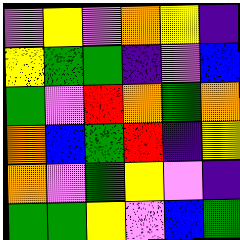[["violet", "yellow", "violet", "orange", "yellow", "indigo"], ["yellow", "green", "green", "indigo", "violet", "blue"], ["green", "violet", "red", "orange", "green", "orange"], ["orange", "blue", "green", "red", "indigo", "yellow"], ["orange", "violet", "green", "yellow", "violet", "indigo"], ["green", "green", "yellow", "violet", "blue", "green"]]